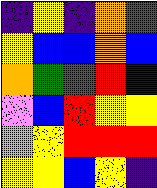[["indigo", "yellow", "indigo", "orange", "green"], ["yellow", "blue", "blue", "orange", "blue"], ["orange", "green", "green", "red", "blue"], ["violet", "blue", "red", "yellow", "yellow"], ["orange", "yellow", "red", "red", "red"], ["yellow", "yellow", "blue", "yellow", "indigo"]]